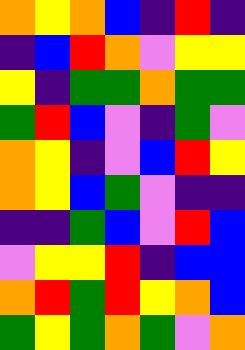[["orange", "yellow", "orange", "blue", "indigo", "red", "indigo"], ["indigo", "blue", "red", "orange", "violet", "yellow", "yellow"], ["yellow", "indigo", "green", "green", "orange", "green", "green"], ["green", "red", "blue", "violet", "indigo", "green", "violet"], ["orange", "yellow", "indigo", "violet", "blue", "red", "yellow"], ["orange", "yellow", "blue", "green", "violet", "indigo", "indigo"], ["indigo", "indigo", "green", "blue", "violet", "red", "blue"], ["violet", "yellow", "yellow", "red", "indigo", "blue", "blue"], ["orange", "red", "green", "red", "yellow", "orange", "blue"], ["green", "yellow", "green", "orange", "green", "violet", "orange"]]